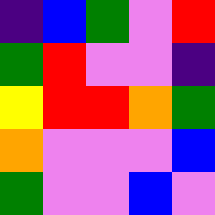[["indigo", "blue", "green", "violet", "red"], ["green", "red", "violet", "violet", "indigo"], ["yellow", "red", "red", "orange", "green"], ["orange", "violet", "violet", "violet", "blue"], ["green", "violet", "violet", "blue", "violet"]]